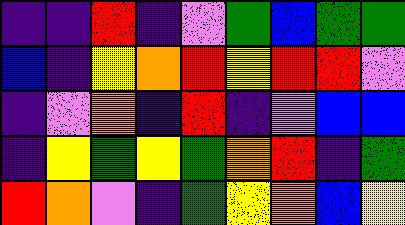[["indigo", "indigo", "red", "indigo", "violet", "green", "blue", "green", "green"], ["blue", "indigo", "yellow", "orange", "red", "yellow", "red", "red", "violet"], ["indigo", "violet", "orange", "indigo", "red", "indigo", "violet", "blue", "blue"], ["indigo", "yellow", "green", "yellow", "green", "orange", "red", "indigo", "green"], ["red", "orange", "violet", "indigo", "green", "yellow", "orange", "blue", "yellow"]]